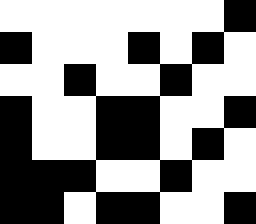[["white", "white", "white", "white", "white", "white", "white", "black"], ["black", "white", "white", "white", "black", "white", "black", "white"], ["white", "white", "black", "white", "white", "black", "white", "white"], ["black", "white", "white", "black", "black", "white", "white", "black"], ["black", "white", "white", "black", "black", "white", "black", "white"], ["black", "black", "black", "white", "white", "black", "white", "white"], ["black", "black", "white", "black", "black", "white", "white", "black"]]